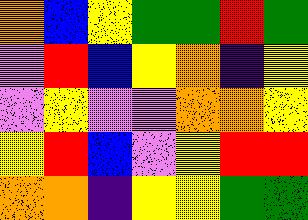[["orange", "blue", "yellow", "green", "green", "red", "green"], ["violet", "red", "blue", "yellow", "orange", "indigo", "yellow"], ["violet", "yellow", "violet", "violet", "orange", "orange", "yellow"], ["yellow", "red", "blue", "violet", "yellow", "red", "red"], ["orange", "orange", "indigo", "yellow", "yellow", "green", "green"]]